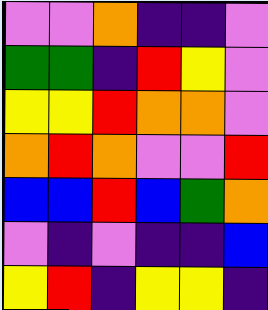[["violet", "violet", "orange", "indigo", "indigo", "violet"], ["green", "green", "indigo", "red", "yellow", "violet"], ["yellow", "yellow", "red", "orange", "orange", "violet"], ["orange", "red", "orange", "violet", "violet", "red"], ["blue", "blue", "red", "blue", "green", "orange"], ["violet", "indigo", "violet", "indigo", "indigo", "blue"], ["yellow", "red", "indigo", "yellow", "yellow", "indigo"]]